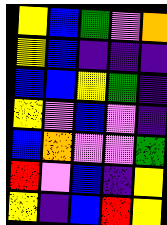[["yellow", "blue", "green", "violet", "orange"], ["yellow", "blue", "indigo", "indigo", "indigo"], ["blue", "blue", "yellow", "green", "indigo"], ["yellow", "violet", "blue", "violet", "indigo"], ["blue", "orange", "violet", "violet", "green"], ["red", "violet", "blue", "indigo", "yellow"], ["yellow", "indigo", "blue", "red", "yellow"]]